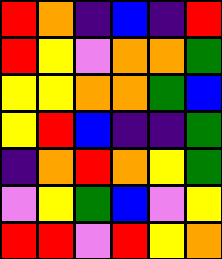[["red", "orange", "indigo", "blue", "indigo", "red"], ["red", "yellow", "violet", "orange", "orange", "green"], ["yellow", "yellow", "orange", "orange", "green", "blue"], ["yellow", "red", "blue", "indigo", "indigo", "green"], ["indigo", "orange", "red", "orange", "yellow", "green"], ["violet", "yellow", "green", "blue", "violet", "yellow"], ["red", "red", "violet", "red", "yellow", "orange"]]